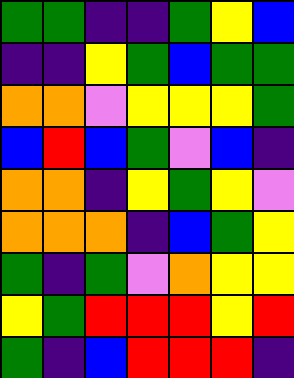[["green", "green", "indigo", "indigo", "green", "yellow", "blue"], ["indigo", "indigo", "yellow", "green", "blue", "green", "green"], ["orange", "orange", "violet", "yellow", "yellow", "yellow", "green"], ["blue", "red", "blue", "green", "violet", "blue", "indigo"], ["orange", "orange", "indigo", "yellow", "green", "yellow", "violet"], ["orange", "orange", "orange", "indigo", "blue", "green", "yellow"], ["green", "indigo", "green", "violet", "orange", "yellow", "yellow"], ["yellow", "green", "red", "red", "red", "yellow", "red"], ["green", "indigo", "blue", "red", "red", "red", "indigo"]]